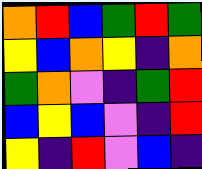[["orange", "red", "blue", "green", "red", "green"], ["yellow", "blue", "orange", "yellow", "indigo", "orange"], ["green", "orange", "violet", "indigo", "green", "red"], ["blue", "yellow", "blue", "violet", "indigo", "red"], ["yellow", "indigo", "red", "violet", "blue", "indigo"]]